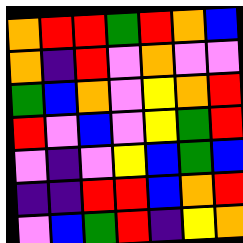[["orange", "red", "red", "green", "red", "orange", "blue"], ["orange", "indigo", "red", "violet", "orange", "violet", "violet"], ["green", "blue", "orange", "violet", "yellow", "orange", "red"], ["red", "violet", "blue", "violet", "yellow", "green", "red"], ["violet", "indigo", "violet", "yellow", "blue", "green", "blue"], ["indigo", "indigo", "red", "red", "blue", "orange", "red"], ["violet", "blue", "green", "red", "indigo", "yellow", "orange"]]